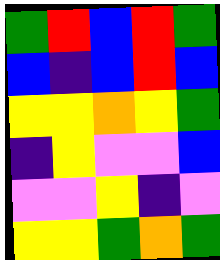[["green", "red", "blue", "red", "green"], ["blue", "indigo", "blue", "red", "blue"], ["yellow", "yellow", "orange", "yellow", "green"], ["indigo", "yellow", "violet", "violet", "blue"], ["violet", "violet", "yellow", "indigo", "violet"], ["yellow", "yellow", "green", "orange", "green"]]